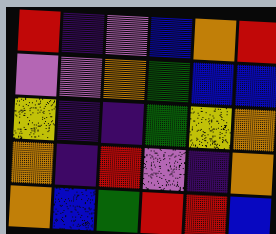[["red", "indigo", "violet", "blue", "orange", "red"], ["violet", "violet", "orange", "green", "blue", "blue"], ["yellow", "indigo", "indigo", "green", "yellow", "orange"], ["orange", "indigo", "red", "violet", "indigo", "orange"], ["orange", "blue", "green", "red", "red", "blue"]]